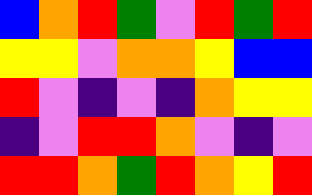[["blue", "orange", "red", "green", "violet", "red", "green", "red"], ["yellow", "yellow", "violet", "orange", "orange", "yellow", "blue", "blue"], ["red", "violet", "indigo", "violet", "indigo", "orange", "yellow", "yellow"], ["indigo", "violet", "red", "red", "orange", "violet", "indigo", "violet"], ["red", "red", "orange", "green", "red", "orange", "yellow", "red"]]